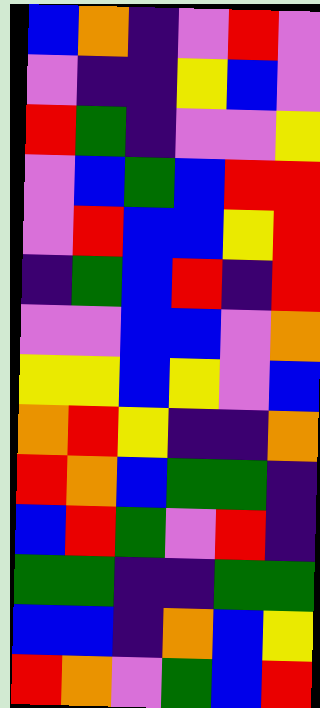[["blue", "orange", "indigo", "violet", "red", "violet"], ["violet", "indigo", "indigo", "yellow", "blue", "violet"], ["red", "green", "indigo", "violet", "violet", "yellow"], ["violet", "blue", "green", "blue", "red", "red"], ["violet", "red", "blue", "blue", "yellow", "red"], ["indigo", "green", "blue", "red", "indigo", "red"], ["violet", "violet", "blue", "blue", "violet", "orange"], ["yellow", "yellow", "blue", "yellow", "violet", "blue"], ["orange", "red", "yellow", "indigo", "indigo", "orange"], ["red", "orange", "blue", "green", "green", "indigo"], ["blue", "red", "green", "violet", "red", "indigo"], ["green", "green", "indigo", "indigo", "green", "green"], ["blue", "blue", "indigo", "orange", "blue", "yellow"], ["red", "orange", "violet", "green", "blue", "red"]]